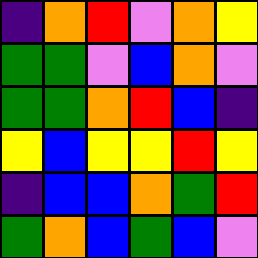[["indigo", "orange", "red", "violet", "orange", "yellow"], ["green", "green", "violet", "blue", "orange", "violet"], ["green", "green", "orange", "red", "blue", "indigo"], ["yellow", "blue", "yellow", "yellow", "red", "yellow"], ["indigo", "blue", "blue", "orange", "green", "red"], ["green", "orange", "blue", "green", "blue", "violet"]]